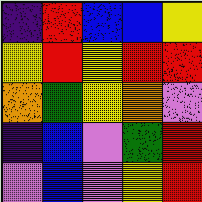[["indigo", "red", "blue", "blue", "yellow"], ["yellow", "red", "yellow", "red", "red"], ["orange", "green", "yellow", "orange", "violet"], ["indigo", "blue", "violet", "green", "red"], ["violet", "blue", "violet", "yellow", "red"]]